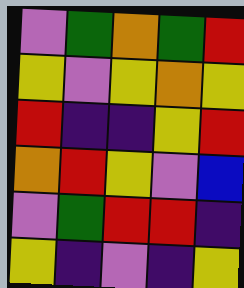[["violet", "green", "orange", "green", "red"], ["yellow", "violet", "yellow", "orange", "yellow"], ["red", "indigo", "indigo", "yellow", "red"], ["orange", "red", "yellow", "violet", "blue"], ["violet", "green", "red", "red", "indigo"], ["yellow", "indigo", "violet", "indigo", "yellow"]]